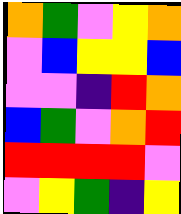[["orange", "green", "violet", "yellow", "orange"], ["violet", "blue", "yellow", "yellow", "blue"], ["violet", "violet", "indigo", "red", "orange"], ["blue", "green", "violet", "orange", "red"], ["red", "red", "red", "red", "violet"], ["violet", "yellow", "green", "indigo", "yellow"]]